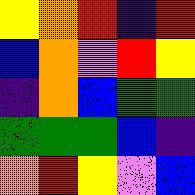[["yellow", "orange", "red", "indigo", "red"], ["blue", "orange", "violet", "red", "yellow"], ["indigo", "orange", "blue", "green", "green"], ["green", "green", "green", "blue", "indigo"], ["orange", "red", "yellow", "violet", "blue"]]